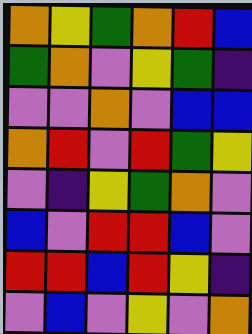[["orange", "yellow", "green", "orange", "red", "blue"], ["green", "orange", "violet", "yellow", "green", "indigo"], ["violet", "violet", "orange", "violet", "blue", "blue"], ["orange", "red", "violet", "red", "green", "yellow"], ["violet", "indigo", "yellow", "green", "orange", "violet"], ["blue", "violet", "red", "red", "blue", "violet"], ["red", "red", "blue", "red", "yellow", "indigo"], ["violet", "blue", "violet", "yellow", "violet", "orange"]]